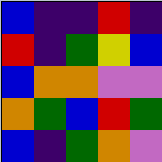[["blue", "indigo", "indigo", "red", "indigo"], ["red", "indigo", "green", "yellow", "blue"], ["blue", "orange", "orange", "violet", "violet"], ["orange", "green", "blue", "red", "green"], ["blue", "indigo", "green", "orange", "violet"]]